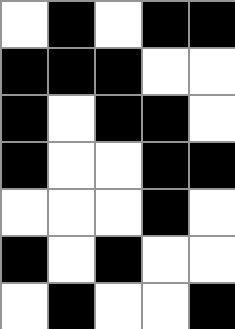[["white", "black", "white", "black", "black"], ["black", "black", "black", "white", "white"], ["black", "white", "black", "black", "white"], ["black", "white", "white", "black", "black"], ["white", "white", "white", "black", "white"], ["black", "white", "black", "white", "white"], ["white", "black", "white", "white", "black"]]